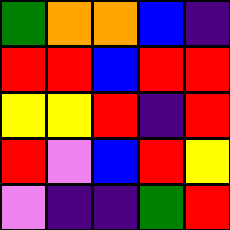[["green", "orange", "orange", "blue", "indigo"], ["red", "red", "blue", "red", "red"], ["yellow", "yellow", "red", "indigo", "red"], ["red", "violet", "blue", "red", "yellow"], ["violet", "indigo", "indigo", "green", "red"]]